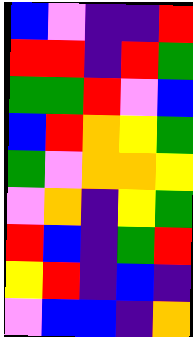[["blue", "violet", "indigo", "indigo", "red"], ["red", "red", "indigo", "red", "green"], ["green", "green", "red", "violet", "blue"], ["blue", "red", "orange", "yellow", "green"], ["green", "violet", "orange", "orange", "yellow"], ["violet", "orange", "indigo", "yellow", "green"], ["red", "blue", "indigo", "green", "red"], ["yellow", "red", "indigo", "blue", "indigo"], ["violet", "blue", "blue", "indigo", "orange"]]